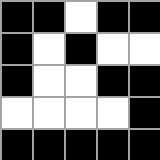[["black", "black", "white", "black", "black"], ["black", "white", "black", "white", "white"], ["black", "white", "white", "black", "black"], ["white", "white", "white", "white", "black"], ["black", "black", "black", "black", "black"]]